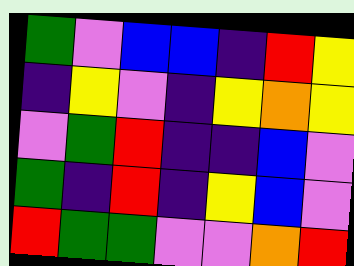[["green", "violet", "blue", "blue", "indigo", "red", "yellow"], ["indigo", "yellow", "violet", "indigo", "yellow", "orange", "yellow"], ["violet", "green", "red", "indigo", "indigo", "blue", "violet"], ["green", "indigo", "red", "indigo", "yellow", "blue", "violet"], ["red", "green", "green", "violet", "violet", "orange", "red"]]